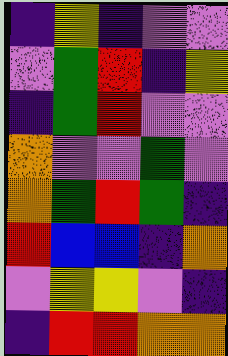[["indigo", "yellow", "indigo", "violet", "violet"], ["violet", "green", "red", "indigo", "yellow"], ["indigo", "green", "red", "violet", "violet"], ["orange", "violet", "violet", "green", "violet"], ["orange", "green", "red", "green", "indigo"], ["red", "blue", "blue", "indigo", "orange"], ["violet", "yellow", "yellow", "violet", "indigo"], ["indigo", "red", "red", "orange", "orange"]]